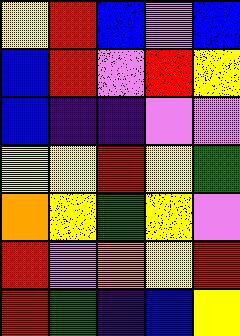[["yellow", "red", "blue", "violet", "blue"], ["blue", "red", "violet", "red", "yellow"], ["blue", "indigo", "indigo", "violet", "violet"], ["yellow", "yellow", "red", "yellow", "green"], ["orange", "yellow", "green", "yellow", "violet"], ["red", "violet", "orange", "yellow", "red"], ["red", "green", "indigo", "blue", "yellow"]]